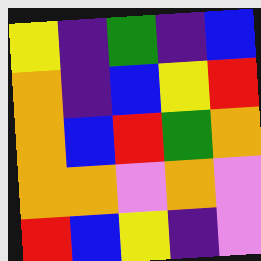[["yellow", "indigo", "green", "indigo", "blue"], ["orange", "indigo", "blue", "yellow", "red"], ["orange", "blue", "red", "green", "orange"], ["orange", "orange", "violet", "orange", "violet"], ["red", "blue", "yellow", "indigo", "violet"]]